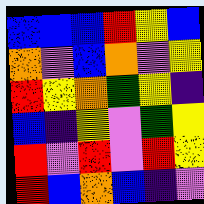[["blue", "blue", "blue", "red", "yellow", "blue"], ["orange", "violet", "blue", "orange", "violet", "yellow"], ["red", "yellow", "orange", "green", "yellow", "indigo"], ["blue", "indigo", "yellow", "violet", "green", "yellow"], ["red", "violet", "red", "violet", "red", "yellow"], ["red", "blue", "orange", "blue", "indigo", "violet"]]